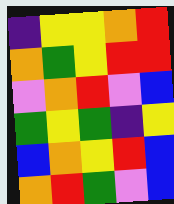[["indigo", "yellow", "yellow", "orange", "red"], ["orange", "green", "yellow", "red", "red"], ["violet", "orange", "red", "violet", "blue"], ["green", "yellow", "green", "indigo", "yellow"], ["blue", "orange", "yellow", "red", "blue"], ["orange", "red", "green", "violet", "blue"]]